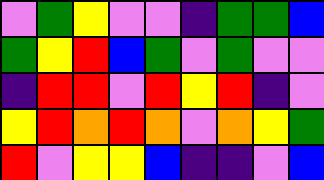[["violet", "green", "yellow", "violet", "violet", "indigo", "green", "green", "blue"], ["green", "yellow", "red", "blue", "green", "violet", "green", "violet", "violet"], ["indigo", "red", "red", "violet", "red", "yellow", "red", "indigo", "violet"], ["yellow", "red", "orange", "red", "orange", "violet", "orange", "yellow", "green"], ["red", "violet", "yellow", "yellow", "blue", "indigo", "indigo", "violet", "blue"]]